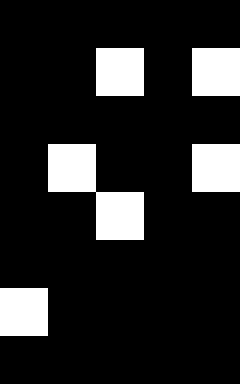[["black", "black", "black", "black", "black"], ["black", "black", "white", "black", "white"], ["black", "black", "black", "black", "black"], ["black", "white", "black", "black", "white"], ["black", "black", "white", "black", "black"], ["black", "black", "black", "black", "black"], ["white", "black", "black", "black", "black"], ["black", "black", "black", "black", "black"]]